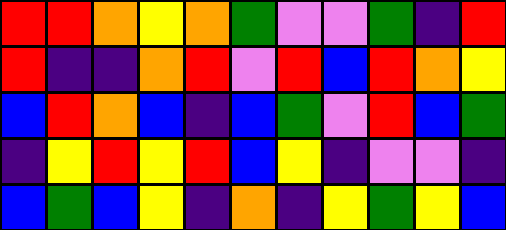[["red", "red", "orange", "yellow", "orange", "green", "violet", "violet", "green", "indigo", "red"], ["red", "indigo", "indigo", "orange", "red", "violet", "red", "blue", "red", "orange", "yellow"], ["blue", "red", "orange", "blue", "indigo", "blue", "green", "violet", "red", "blue", "green"], ["indigo", "yellow", "red", "yellow", "red", "blue", "yellow", "indigo", "violet", "violet", "indigo"], ["blue", "green", "blue", "yellow", "indigo", "orange", "indigo", "yellow", "green", "yellow", "blue"]]